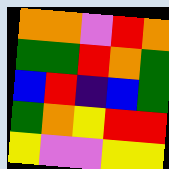[["orange", "orange", "violet", "red", "orange"], ["green", "green", "red", "orange", "green"], ["blue", "red", "indigo", "blue", "green"], ["green", "orange", "yellow", "red", "red"], ["yellow", "violet", "violet", "yellow", "yellow"]]